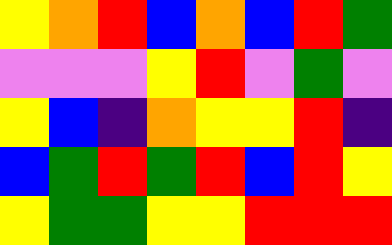[["yellow", "orange", "red", "blue", "orange", "blue", "red", "green"], ["violet", "violet", "violet", "yellow", "red", "violet", "green", "violet"], ["yellow", "blue", "indigo", "orange", "yellow", "yellow", "red", "indigo"], ["blue", "green", "red", "green", "red", "blue", "red", "yellow"], ["yellow", "green", "green", "yellow", "yellow", "red", "red", "red"]]